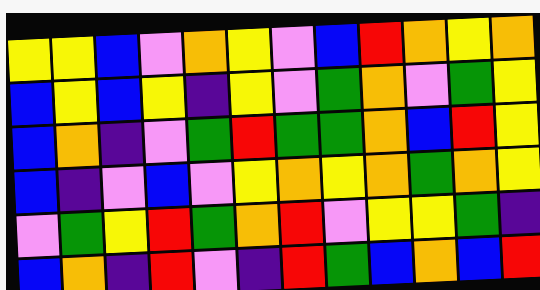[["yellow", "yellow", "blue", "violet", "orange", "yellow", "violet", "blue", "red", "orange", "yellow", "orange"], ["blue", "yellow", "blue", "yellow", "indigo", "yellow", "violet", "green", "orange", "violet", "green", "yellow"], ["blue", "orange", "indigo", "violet", "green", "red", "green", "green", "orange", "blue", "red", "yellow"], ["blue", "indigo", "violet", "blue", "violet", "yellow", "orange", "yellow", "orange", "green", "orange", "yellow"], ["violet", "green", "yellow", "red", "green", "orange", "red", "violet", "yellow", "yellow", "green", "indigo"], ["blue", "orange", "indigo", "red", "violet", "indigo", "red", "green", "blue", "orange", "blue", "red"]]